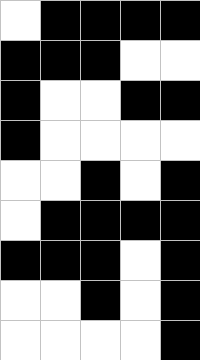[["white", "black", "black", "black", "black"], ["black", "black", "black", "white", "white"], ["black", "white", "white", "black", "black"], ["black", "white", "white", "white", "white"], ["white", "white", "black", "white", "black"], ["white", "black", "black", "black", "black"], ["black", "black", "black", "white", "black"], ["white", "white", "black", "white", "black"], ["white", "white", "white", "white", "black"]]